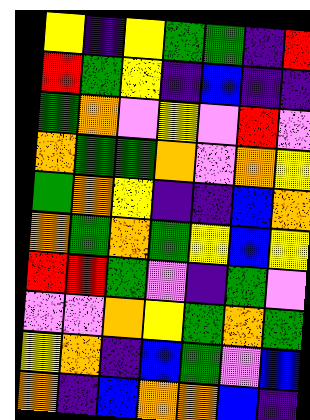[["yellow", "indigo", "yellow", "green", "green", "indigo", "red"], ["red", "green", "yellow", "indigo", "blue", "indigo", "indigo"], ["green", "orange", "violet", "yellow", "violet", "red", "violet"], ["orange", "green", "green", "orange", "violet", "orange", "yellow"], ["green", "orange", "yellow", "indigo", "indigo", "blue", "orange"], ["orange", "green", "orange", "green", "yellow", "blue", "yellow"], ["red", "red", "green", "violet", "indigo", "green", "violet"], ["violet", "violet", "orange", "yellow", "green", "orange", "green"], ["yellow", "orange", "indigo", "blue", "green", "violet", "blue"], ["orange", "indigo", "blue", "orange", "orange", "blue", "indigo"]]